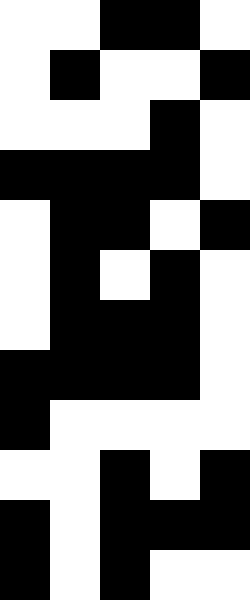[["white", "white", "black", "black", "white"], ["white", "black", "white", "white", "black"], ["white", "white", "white", "black", "white"], ["black", "black", "black", "black", "white"], ["white", "black", "black", "white", "black"], ["white", "black", "white", "black", "white"], ["white", "black", "black", "black", "white"], ["black", "black", "black", "black", "white"], ["black", "white", "white", "white", "white"], ["white", "white", "black", "white", "black"], ["black", "white", "black", "black", "black"], ["black", "white", "black", "white", "white"]]